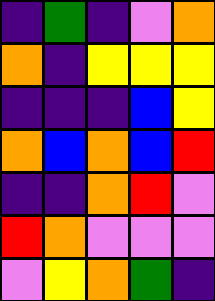[["indigo", "green", "indigo", "violet", "orange"], ["orange", "indigo", "yellow", "yellow", "yellow"], ["indigo", "indigo", "indigo", "blue", "yellow"], ["orange", "blue", "orange", "blue", "red"], ["indigo", "indigo", "orange", "red", "violet"], ["red", "orange", "violet", "violet", "violet"], ["violet", "yellow", "orange", "green", "indigo"]]